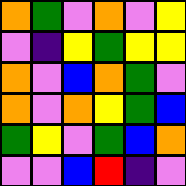[["orange", "green", "violet", "orange", "violet", "yellow"], ["violet", "indigo", "yellow", "green", "yellow", "yellow"], ["orange", "violet", "blue", "orange", "green", "violet"], ["orange", "violet", "orange", "yellow", "green", "blue"], ["green", "yellow", "violet", "green", "blue", "orange"], ["violet", "violet", "blue", "red", "indigo", "violet"]]